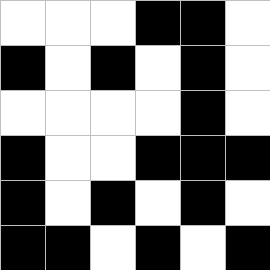[["white", "white", "white", "black", "black", "white"], ["black", "white", "black", "white", "black", "white"], ["white", "white", "white", "white", "black", "white"], ["black", "white", "white", "black", "black", "black"], ["black", "white", "black", "white", "black", "white"], ["black", "black", "white", "black", "white", "black"]]